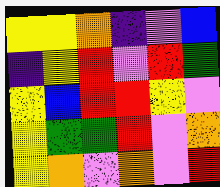[["yellow", "yellow", "orange", "indigo", "violet", "blue"], ["indigo", "yellow", "red", "violet", "red", "green"], ["yellow", "blue", "red", "red", "yellow", "violet"], ["yellow", "green", "green", "red", "violet", "orange"], ["yellow", "orange", "violet", "orange", "violet", "red"]]